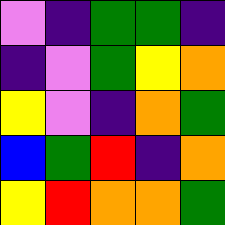[["violet", "indigo", "green", "green", "indigo"], ["indigo", "violet", "green", "yellow", "orange"], ["yellow", "violet", "indigo", "orange", "green"], ["blue", "green", "red", "indigo", "orange"], ["yellow", "red", "orange", "orange", "green"]]